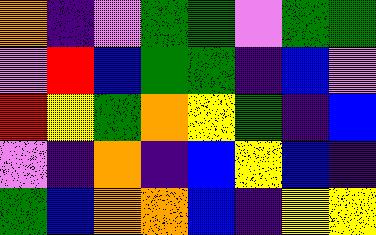[["orange", "indigo", "violet", "green", "green", "violet", "green", "green"], ["violet", "red", "blue", "green", "green", "indigo", "blue", "violet"], ["red", "yellow", "green", "orange", "yellow", "green", "indigo", "blue"], ["violet", "indigo", "orange", "indigo", "blue", "yellow", "blue", "indigo"], ["green", "blue", "orange", "orange", "blue", "indigo", "yellow", "yellow"]]